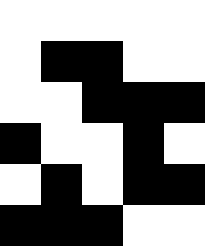[["white", "white", "white", "white", "white"], ["white", "black", "black", "white", "white"], ["white", "white", "black", "black", "black"], ["black", "white", "white", "black", "white"], ["white", "black", "white", "black", "black"], ["black", "black", "black", "white", "white"]]